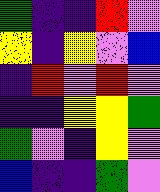[["green", "indigo", "indigo", "red", "violet"], ["yellow", "indigo", "yellow", "violet", "blue"], ["indigo", "red", "violet", "red", "violet"], ["indigo", "indigo", "yellow", "yellow", "green"], ["green", "violet", "indigo", "yellow", "violet"], ["blue", "indigo", "indigo", "green", "violet"]]